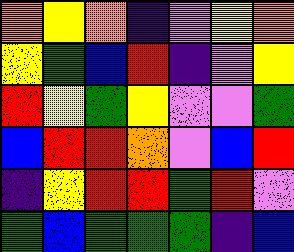[["orange", "yellow", "orange", "indigo", "violet", "yellow", "orange"], ["yellow", "green", "blue", "red", "indigo", "violet", "yellow"], ["red", "yellow", "green", "yellow", "violet", "violet", "green"], ["blue", "red", "red", "orange", "violet", "blue", "red"], ["indigo", "yellow", "red", "red", "green", "red", "violet"], ["green", "blue", "green", "green", "green", "indigo", "blue"]]